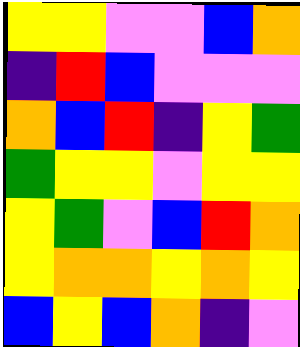[["yellow", "yellow", "violet", "violet", "blue", "orange"], ["indigo", "red", "blue", "violet", "violet", "violet"], ["orange", "blue", "red", "indigo", "yellow", "green"], ["green", "yellow", "yellow", "violet", "yellow", "yellow"], ["yellow", "green", "violet", "blue", "red", "orange"], ["yellow", "orange", "orange", "yellow", "orange", "yellow"], ["blue", "yellow", "blue", "orange", "indigo", "violet"]]